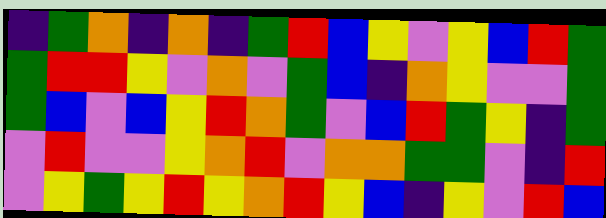[["indigo", "green", "orange", "indigo", "orange", "indigo", "green", "red", "blue", "yellow", "violet", "yellow", "blue", "red", "green"], ["green", "red", "red", "yellow", "violet", "orange", "violet", "green", "blue", "indigo", "orange", "yellow", "violet", "violet", "green"], ["green", "blue", "violet", "blue", "yellow", "red", "orange", "green", "violet", "blue", "red", "green", "yellow", "indigo", "green"], ["violet", "red", "violet", "violet", "yellow", "orange", "red", "violet", "orange", "orange", "green", "green", "violet", "indigo", "red"], ["violet", "yellow", "green", "yellow", "red", "yellow", "orange", "red", "yellow", "blue", "indigo", "yellow", "violet", "red", "blue"]]